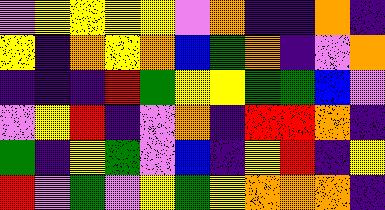[["violet", "yellow", "yellow", "yellow", "yellow", "violet", "orange", "indigo", "indigo", "orange", "indigo"], ["yellow", "indigo", "orange", "yellow", "orange", "blue", "green", "orange", "indigo", "violet", "orange"], ["indigo", "indigo", "indigo", "red", "green", "yellow", "yellow", "green", "green", "blue", "violet"], ["violet", "yellow", "red", "indigo", "violet", "orange", "indigo", "red", "red", "orange", "indigo"], ["green", "indigo", "yellow", "green", "violet", "blue", "indigo", "yellow", "red", "indigo", "yellow"], ["red", "violet", "green", "violet", "yellow", "green", "yellow", "orange", "orange", "orange", "indigo"]]